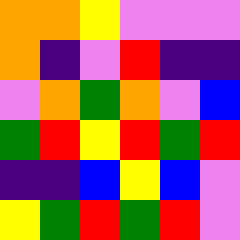[["orange", "orange", "yellow", "violet", "violet", "violet"], ["orange", "indigo", "violet", "red", "indigo", "indigo"], ["violet", "orange", "green", "orange", "violet", "blue"], ["green", "red", "yellow", "red", "green", "red"], ["indigo", "indigo", "blue", "yellow", "blue", "violet"], ["yellow", "green", "red", "green", "red", "violet"]]